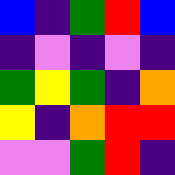[["blue", "indigo", "green", "red", "blue"], ["indigo", "violet", "indigo", "violet", "indigo"], ["green", "yellow", "green", "indigo", "orange"], ["yellow", "indigo", "orange", "red", "red"], ["violet", "violet", "green", "red", "indigo"]]